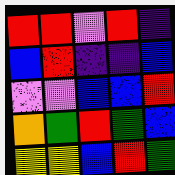[["red", "red", "violet", "red", "indigo"], ["blue", "red", "indigo", "indigo", "blue"], ["violet", "violet", "blue", "blue", "red"], ["orange", "green", "red", "green", "blue"], ["yellow", "yellow", "blue", "red", "green"]]